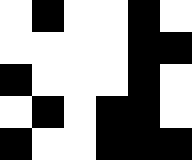[["white", "black", "white", "white", "black", "white"], ["white", "white", "white", "white", "black", "black"], ["black", "white", "white", "white", "black", "white"], ["white", "black", "white", "black", "black", "white"], ["black", "white", "white", "black", "black", "black"]]